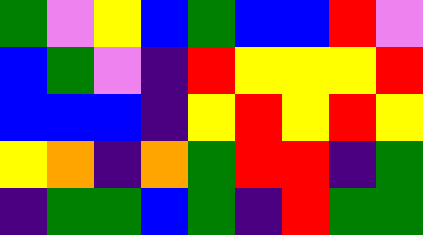[["green", "violet", "yellow", "blue", "green", "blue", "blue", "red", "violet"], ["blue", "green", "violet", "indigo", "red", "yellow", "yellow", "yellow", "red"], ["blue", "blue", "blue", "indigo", "yellow", "red", "yellow", "red", "yellow"], ["yellow", "orange", "indigo", "orange", "green", "red", "red", "indigo", "green"], ["indigo", "green", "green", "blue", "green", "indigo", "red", "green", "green"]]